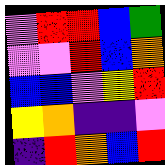[["violet", "red", "red", "blue", "green"], ["violet", "violet", "red", "blue", "orange"], ["blue", "blue", "violet", "yellow", "red"], ["yellow", "orange", "indigo", "indigo", "violet"], ["indigo", "red", "orange", "blue", "red"]]